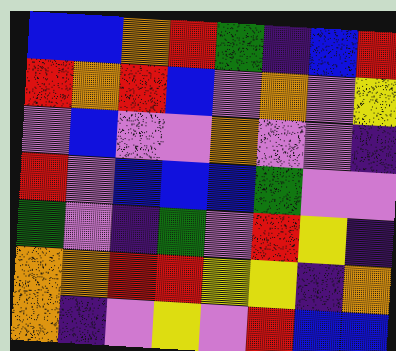[["blue", "blue", "orange", "red", "green", "indigo", "blue", "red"], ["red", "orange", "red", "blue", "violet", "orange", "violet", "yellow"], ["violet", "blue", "violet", "violet", "orange", "violet", "violet", "indigo"], ["red", "violet", "blue", "blue", "blue", "green", "violet", "violet"], ["green", "violet", "indigo", "green", "violet", "red", "yellow", "indigo"], ["orange", "orange", "red", "red", "yellow", "yellow", "indigo", "orange"], ["orange", "indigo", "violet", "yellow", "violet", "red", "blue", "blue"]]